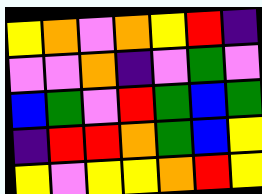[["yellow", "orange", "violet", "orange", "yellow", "red", "indigo"], ["violet", "violet", "orange", "indigo", "violet", "green", "violet"], ["blue", "green", "violet", "red", "green", "blue", "green"], ["indigo", "red", "red", "orange", "green", "blue", "yellow"], ["yellow", "violet", "yellow", "yellow", "orange", "red", "yellow"]]